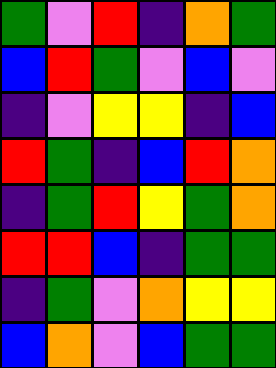[["green", "violet", "red", "indigo", "orange", "green"], ["blue", "red", "green", "violet", "blue", "violet"], ["indigo", "violet", "yellow", "yellow", "indigo", "blue"], ["red", "green", "indigo", "blue", "red", "orange"], ["indigo", "green", "red", "yellow", "green", "orange"], ["red", "red", "blue", "indigo", "green", "green"], ["indigo", "green", "violet", "orange", "yellow", "yellow"], ["blue", "orange", "violet", "blue", "green", "green"]]